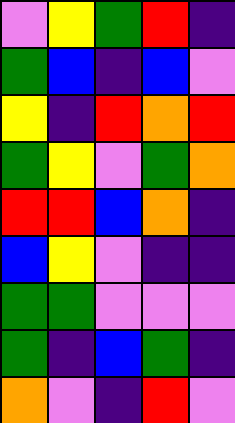[["violet", "yellow", "green", "red", "indigo"], ["green", "blue", "indigo", "blue", "violet"], ["yellow", "indigo", "red", "orange", "red"], ["green", "yellow", "violet", "green", "orange"], ["red", "red", "blue", "orange", "indigo"], ["blue", "yellow", "violet", "indigo", "indigo"], ["green", "green", "violet", "violet", "violet"], ["green", "indigo", "blue", "green", "indigo"], ["orange", "violet", "indigo", "red", "violet"]]